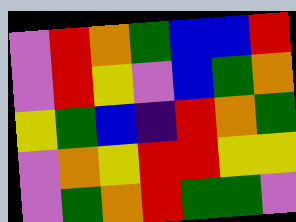[["violet", "red", "orange", "green", "blue", "blue", "red"], ["violet", "red", "yellow", "violet", "blue", "green", "orange"], ["yellow", "green", "blue", "indigo", "red", "orange", "green"], ["violet", "orange", "yellow", "red", "red", "yellow", "yellow"], ["violet", "green", "orange", "red", "green", "green", "violet"]]